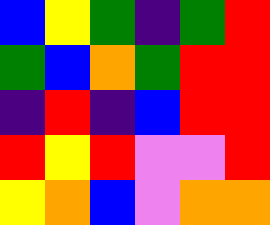[["blue", "yellow", "green", "indigo", "green", "red"], ["green", "blue", "orange", "green", "red", "red"], ["indigo", "red", "indigo", "blue", "red", "red"], ["red", "yellow", "red", "violet", "violet", "red"], ["yellow", "orange", "blue", "violet", "orange", "orange"]]